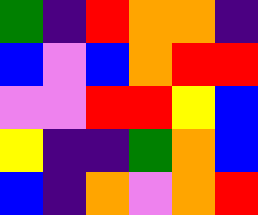[["green", "indigo", "red", "orange", "orange", "indigo"], ["blue", "violet", "blue", "orange", "red", "red"], ["violet", "violet", "red", "red", "yellow", "blue"], ["yellow", "indigo", "indigo", "green", "orange", "blue"], ["blue", "indigo", "orange", "violet", "orange", "red"]]